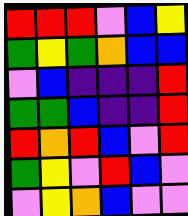[["red", "red", "red", "violet", "blue", "yellow"], ["green", "yellow", "green", "orange", "blue", "blue"], ["violet", "blue", "indigo", "indigo", "indigo", "red"], ["green", "green", "blue", "indigo", "indigo", "red"], ["red", "orange", "red", "blue", "violet", "red"], ["green", "yellow", "violet", "red", "blue", "violet"], ["violet", "yellow", "orange", "blue", "violet", "violet"]]